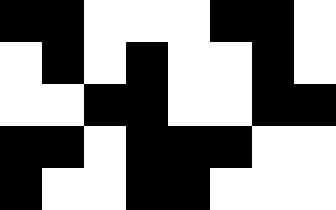[["black", "black", "white", "white", "white", "black", "black", "white"], ["white", "black", "white", "black", "white", "white", "black", "white"], ["white", "white", "black", "black", "white", "white", "black", "black"], ["black", "black", "white", "black", "black", "black", "white", "white"], ["black", "white", "white", "black", "black", "white", "white", "white"]]